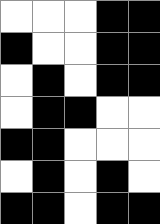[["white", "white", "white", "black", "black"], ["black", "white", "white", "black", "black"], ["white", "black", "white", "black", "black"], ["white", "black", "black", "white", "white"], ["black", "black", "white", "white", "white"], ["white", "black", "white", "black", "white"], ["black", "black", "white", "black", "black"]]